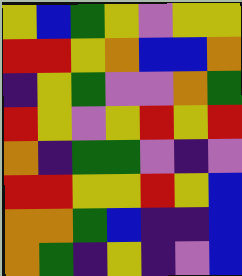[["yellow", "blue", "green", "yellow", "violet", "yellow", "yellow"], ["red", "red", "yellow", "orange", "blue", "blue", "orange"], ["indigo", "yellow", "green", "violet", "violet", "orange", "green"], ["red", "yellow", "violet", "yellow", "red", "yellow", "red"], ["orange", "indigo", "green", "green", "violet", "indigo", "violet"], ["red", "red", "yellow", "yellow", "red", "yellow", "blue"], ["orange", "orange", "green", "blue", "indigo", "indigo", "blue"], ["orange", "green", "indigo", "yellow", "indigo", "violet", "blue"]]